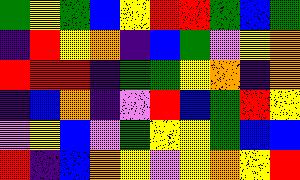[["green", "yellow", "green", "blue", "yellow", "red", "red", "green", "blue", "green"], ["indigo", "red", "yellow", "orange", "indigo", "blue", "green", "violet", "yellow", "orange"], ["red", "red", "red", "indigo", "green", "green", "yellow", "orange", "indigo", "orange"], ["indigo", "blue", "orange", "indigo", "violet", "red", "blue", "green", "red", "yellow"], ["violet", "yellow", "blue", "violet", "green", "yellow", "yellow", "green", "blue", "blue"], ["red", "indigo", "blue", "orange", "yellow", "violet", "yellow", "orange", "yellow", "red"]]